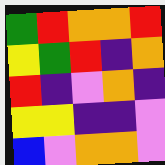[["green", "red", "orange", "orange", "red"], ["yellow", "green", "red", "indigo", "orange"], ["red", "indigo", "violet", "orange", "indigo"], ["yellow", "yellow", "indigo", "indigo", "violet"], ["blue", "violet", "orange", "orange", "violet"]]